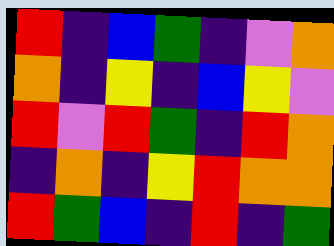[["red", "indigo", "blue", "green", "indigo", "violet", "orange"], ["orange", "indigo", "yellow", "indigo", "blue", "yellow", "violet"], ["red", "violet", "red", "green", "indigo", "red", "orange"], ["indigo", "orange", "indigo", "yellow", "red", "orange", "orange"], ["red", "green", "blue", "indigo", "red", "indigo", "green"]]